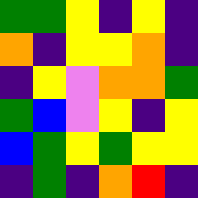[["green", "green", "yellow", "indigo", "yellow", "indigo"], ["orange", "indigo", "yellow", "yellow", "orange", "indigo"], ["indigo", "yellow", "violet", "orange", "orange", "green"], ["green", "blue", "violet", "yellow", "indigo", "yellow"], ["blue", "green", "yellow", "green", "yellow", "yellow"], ["indigo", "green", "indigo", "orange", "red", "indigo"]]